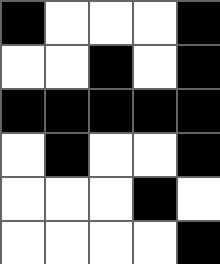[["black", "white", "white", "white", "black"], ["white", "white", "black", "white", "black"], ["black", "black", "black", "black", "black"], ["white", "black", "white", "white", "black"], ["white", "white", "white", "black", "white"], ["white", "white", "white", "white", "black"]]